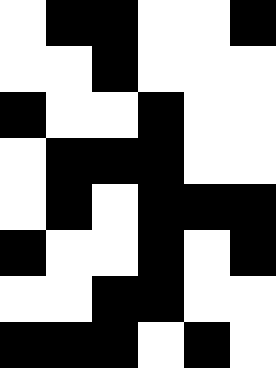[["white", "black", "black", "white", "white", "black"], ["white", "white", "black", "white", "white", "white"], ["black", "white", "white", "black", "white", "white"], ["white", "black", "black", "black", "white", "white"], ["white", "black", "white", "black", "black", "black"], ["black", "white", "white", "black", "white", "black"], ["white", "white", "black", "black", "white", "white"], ["black", "black", "black", "white", "black", "white"]]